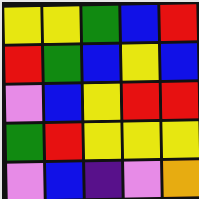[["yellow", "yellow", "green", "blue", "red"], ["red", "green", "blue", "yellow", "blue"], ["violet", "blue", "yellow", "red", "red"], ["green", "red", "yellow", "yellow", "yellow"], ["violet", "blue", "indigo", "violet", "orange"]]